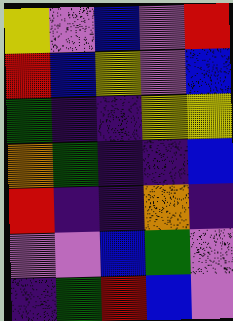[["yellow", "violet", "blue", "violet", "red"], ["red", "blue", "yellow", "violet", "blue"], ["green", "indigo", "indigo", "yellow", "yellow"], ["orange", "green", "indigo", "indigo", "blue"], ["red", "indigo", "indigo", "orange", "indigo"], ["violet", "violet", "blue", "green", "violet"], ["indigo", "green", "red", "blue", "violet"]]